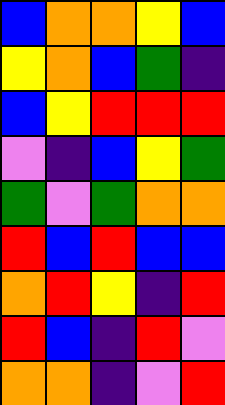[["blue", "orange", "orange", "yellow", "blue"], ["yellow", "orange", "blue", "green", "indigo"], ["blue", "yellow", "red", "red", "red"], ["violet", "indigo", "blue", "yellow", "green"], ["green", "violet", "green", "orange", "orange"], ["red", "blue", "red", "blue", "blue"], ["orange", "red", "yellow", "indigo", "red"], ["red", "blue", "indigo", "red", "violet"], ["orange", "orange", "indigo", "violet", "red"]]